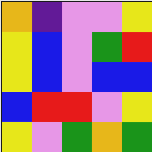[["orange", "indigo", "violet", "violet", "yellow"], ["yellow", "blue", "violet", "green", "red"], ["yellow", "blue", "violet", "blue", "blue"], ["blue", "red", "red", "violet", "yellow"], ["yellow", "violet", "green", "orange", "green"]]